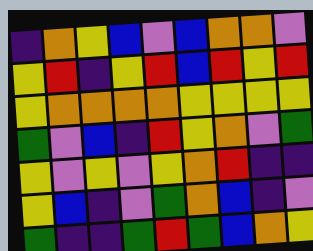[["indigo", "orange", "yellow", "blue", "violet", "blue", "orange", "orange", "violet"], ["yellow", "red", "indigo", "yellow", "red", "blue", "red", "yellow", "red"], ["yellow", "orange", "orange", "orange", "orange", "yellow", "yellow", "yellow", "yellow"], ["green", "violet", "blue", "indigo", "red", "yellow", "orange", "violet", "green"], ["yellow", "violet", "yellow", "violet", "yellow", "orange", "red", "indigo", "indigo"], ["yellow", "blue", "indigo", "violet", "green", "orange", "blue", "indigo", "violet"], ["green", "indigo", "indigo", "green", "red", "green", "blue", "orange", "yellow"]]